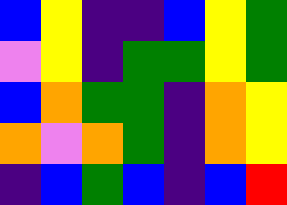[["blue", "yellow", "indigo", "indigo", "blue", "yellow", "green"], ["violet", "yellow", "indigo", "green", "green", "yellow", "green"], ["blue", "orange", "green", "green", "indigo", "orange", "yellow"], ["orange", "violet", "orange", "green", "indigo", "orange", "yellow"], ["indigo", "blue", "green", "blue", "indigo", "blue", "red"]]